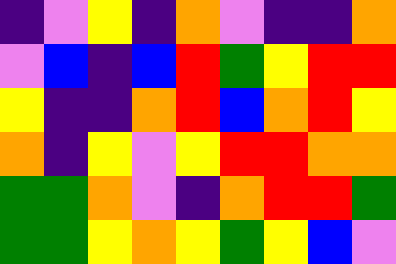[["indigo", "violet", "yellow", "indigo", "orange", "violet", "indigo", "indigo", "orange"], ["violet", "blue", "indigo", "blue", "red", "green", "yellow", "red", "red"], ["yellow", "indigo", "indigo", "orange", "red", "blue", "orange", "red", "yellow"], ["orange", "indigo", "yellow", "violet", "yellow", "red", "red", "orange", "orange"], ["green", "green", "orange", "violet", "indigo", "orange", "red", "red", "green"], ["green", "green", "yellow", "orange", "yellow", "green", "yellow", "blue", "violet"]]